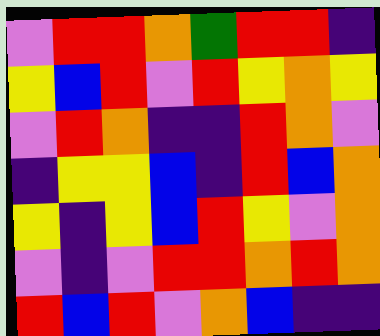[["violet", "red", "red", "orange", "green", "red", "red", "indigo"], ["yellow", "blue", "red", "violet", "red", "yellow", "orange", "yellow"], ["violet", "red", "orange", "indigo", "indigo", "red", "orange", "violet"], ["indigo", "yellow", "yellow", "blue", "indigo", "red", "blue", "orange"], ["yellow", "indigo", "yellow", "blue", "red", "yellow", "violet", "orange"], ["violet", "indigo", "violet", "red", "red", "orange", "red", "orange"], ["red", "blue", "red", "violet", "orange", "blue", "indigo", "indigo"]]